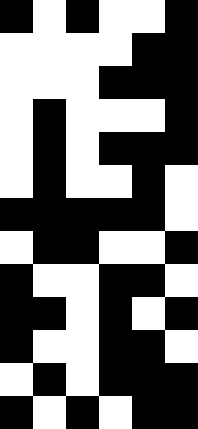[["black", "white", "black", "white", "white", "black"], ["white", "white", "white", "white", "black", "black"], ["white", "white", "white", "black", "black", "black"], ["white", "black", "white", "white", "white", "black"], ["white", "black", "white", "black", "black", "black"], ["white", "black", "white", "white", "black", "white"], ["black", "black", "black", "black", "black", "white"], ["white", "black", "black", "white", "white", "black"], ["black", "white", "white", "black", "black", "white"], ["black", "black", "white", "black", "white", "black"], ["black", "white", "white", "black", "black", "white"], ["white", "black", "white", "black", "black", "black"], ["black", "white", "black", "white", "black", "black"]]